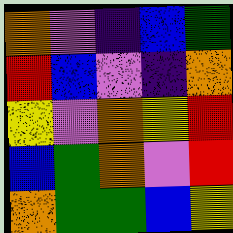[["orange", "violet", "indigo", "blue", "green"], ["red", "blue", "violet", "indigo", "orange"], ["yellow", "violet", "orange", "yellow", "red"], ["blue", "green", "orange", "violet", "red"], ["orange", "green", "green", "blue", "yellow"]]